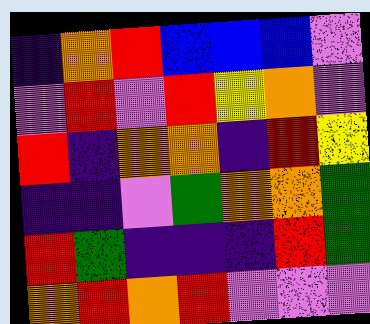[["indigo", "orange", "red", "blue", "blue", "blue", "violet"], ["violet", "red", "violet", "red", "yellow", "orange", "violet"], ["red", "indigo", "orange", "orange", "indigo", "red", "yellow"], ["indigo", "indigo", "violet", "green", "orange", "orange", "green"], ["red", "green", "indigo", "indigo", "indigo", "red", "green"], ["orange", "red", "orange", "red", "violet", "violet", "violet"]]